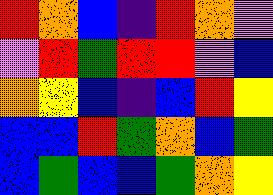[["red", "orange", "blue", "indigo", "red", "orange", "violet"], ["violet", "red", "green", "red", "red", "violet", "blue"], ["orange", "yellow", "blue", "indigo", "blue", "red", "yellow"], ["blue", "blue", "red", "green", "orange", "blue", "green"], ["blue", "green", "blue", "blue", "green", "orange", "yellow"]]